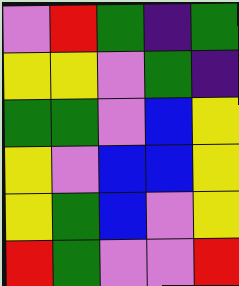[["violet", "red", "green", "indigo", "green"], ["yellow", "yellow", "violet", "green", "indigo"], ["green", "green", "violet", "blue", "yellow"], ["yellow", "violet", "blue", "blue", "yellow"], ["yellow", "green", "blue", "violet", "yellow"], ["red", "green", "violet", "violet", "red"]]